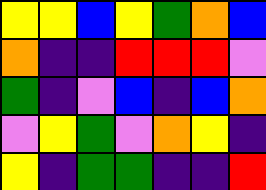[["yellow", "yellow", "blue", "yellow", "green", "orange", "blue"], ["orange", "indigo", "indigo", "red", "red", "red", "violet"], ["green", "indigo", "violet", "blue", "indigo", "blue", "orange"], ["violet", "yellow", "green", "violet", "orange", "yellow", "indigo"], ["yellow", "indigo", "green", "green", "indigo", "indigo", "red"]]